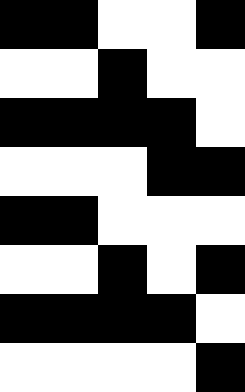[["black", "black", "white", "white", "black"], ["white", "white", "black", "white", "white"], ["black", "black", "black", "black", "white"], ["white", "white", "white", "black", "black"], ["black", "black", "white", "white", "white"], ["white", "white", "black", "white", "black"], ["black", "black", "black", "black", "white"], ["white", "white", "white", "white", "black"]]